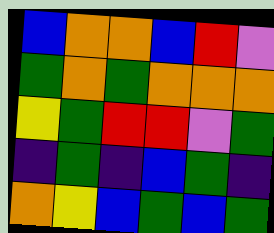[["blue", "orange", "orange", "blue", "red", "violet"], ["green", "orange", "green", "orange", "orange", "orange"], ["yellow", "green", "red", "red", "violet", "green"], ["indigo", "green", "indigo", "blue", "green", "indigo"], ["orange", "yellow", "blue", "green", "blue", "green"]]